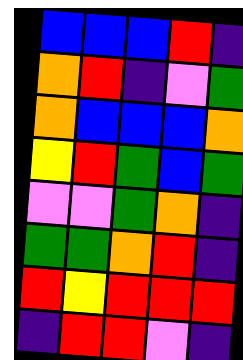[["blue", "blue", "blue", "red", "indigo"], ["orange", "red", "indigo", "violet", "green"], ["orange", "blue", "blue", "blue", "orange"], ["yellow", "red", "green", "blue", "green"], ["violet", "violet", "green", "orange", "indigo"], ["green", "green", "orange", "red", "indigo"], ["red", "yellow", "red", "red", "red"], ["indigo", "red", "red", "violet", "indigo"]]